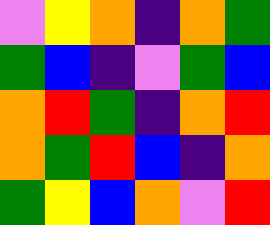[["violet", "yellow", "orange", "indigo", "orange", "green"], ["green", "blue", "indigo", "violet", "green", "blue"], ["orange", "red", "green", "indigo", "orange", "red"], ["orange", "green", "red", "blue", "indigo", "orange"], ["green", "yellow", "blue", "orange", "violet", "red"]]